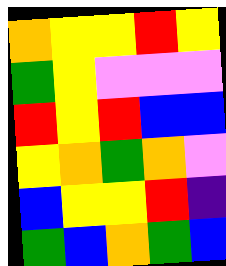[["orange", "yellow", "yellow", "red", "yellow"], ["green", "yellow", "violet", "violet", "violet"], ["red", "yellow", "red", "blue", "blue"], ["yellow", "orange", "green", "orange", "violet"], ["blue", "yellow", "yellow", "red", "indigo"], ["green", "blue", "orange", "green", "blue"]]